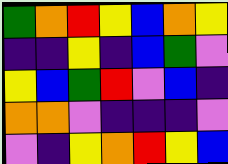[["green", "orange", "red", "yellow", "blue", "orange", "yellow"], ["indigo", "indigo", "yellow", "indigo", "blue", "green", "violet"], ["yellow", "blue", "green", "red", "violet", "blue", "indigo"], ["orange", "orange", "violet", "indigo", "indigo", "indigo", "violet"], ["violet", "indigo", "yellow", "orange", "red", "yellow", "blue"]]